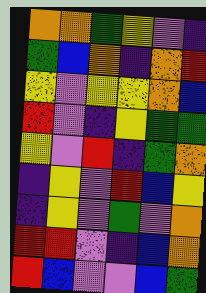[["orange", "orange", "green", "yellow", "violet", "indigo"], ["green", "blue", "orange", "indigo", "orange", "red"], ["yellow", "violet", "yellow", "yellow", "orange", "blue"], ["red", "violet", "indigo", "yellow", "green", "green"], ["yellow", "violet", "red", "indigo", "green", "orange"], ["indigo", "yellow", "violet", "red", "blue", "yellow"], ["indigo", "yellow", "violet", "green", "violet", "orange"], ["red", "red", "violet", "indigo", "blue", "orange"], ["red", "blue", "violet", "violet", "blue", "green"]]